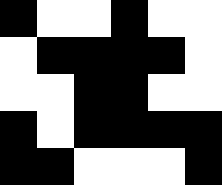[["black", "white", "white", "black", "white", "white"], ["white", "black", "black", "black", "black", "white"], ["white", "white", "black", "black", "white", "white"], ["black", "white", "black", "black", "black", "black"], ["black", "black", "white", "white", "white", "black"]]